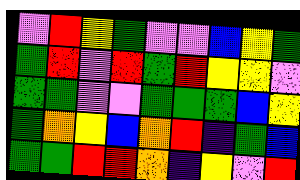[["violet", "red", "yellow", "green", "violet", "violet", "blue", "yellow", "green"], ["green", "red", "violet", "red", "green", "red", "yellow", "yellow", "violet"], ["green", "green", "violet", "violet", "green", "green", "green", "blue", "yellow"], ["green", "orange", "yellow", "blue", "orange", "red", "indigo", "green", "blue"], ["green", "green", "red", "red", "orange", "indigo", "yellow", "violet", "red"]]